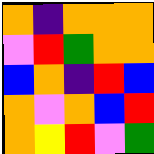[["orange", "indigo", "orange", "orange", "orange"], ["violet", "red", "green", "orange", "orange"], ["blue", "orange", "indigo", "red", "blue"], ["orange", "violet", "orange", "blue", "red"], ["orange", "yellow", "red", "violet", "green"]]